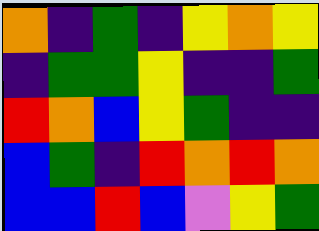[["orange", "indigo", "green", "indigo", "yellow", "orange", "yellow"], ["indigo", "green", "green", "yellow", "indigo", "indigo", "green"], ["red", "orange", "blue", "yellow", "green", "indigo", "indigo"], ["blue", "green", "indigo", "red", "orange", "red", "orange"], ["blue", "blue", "red", "blue", "violet", "yellow", "green"]]